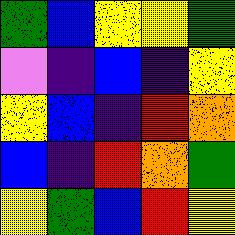[["green", "blue", "yellow", "yellow", "green"], ["violet", "indigo", "blue", "indigo", "yellow"], ["yellow", "blue", "indigo", "red", "orange"], ["blue", "indigo", "red", "orange", "green"], ["yellow", "green", "blue", "red", "yellow"]]